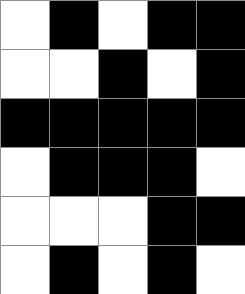[["white", "black", "white", "black", "black"], ["white", "white", "black", "white", "black"], ["black", "black", "black", "black", "black"], ["white", "black", "black", "black", "white"], ["white", "white", "white", "black", "black"], ["white", "black", "white", "black", "white"]]